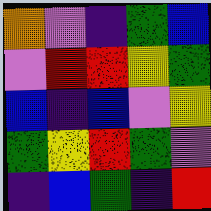[["orange", "violet", "indigo", "green", "blue"], ["violet", "red", "red", "yellow", "green"], ["blue", "indigo", "blue", "violet", "yellow"], ["green", "yellow", "red", "green", "violet"], ["indigo", "blue", "green", "indigo", "red"]]